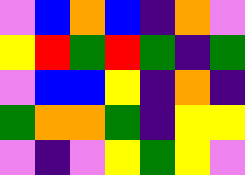[["violet", "blue", "orange", "blue", "indigo", "orange", "violet"], ["yellow", "red", "green", "red", "green", "indigo", "green"], ["violet", "blue", "blue", "yellow", "indigo", "orange", "indigo"], ["green", "orange", "orange", "green", "indigo", "yellow", "yellow"], ["violet", "indigo", "violet", "yellow", "green", "yellow", "violet"]]